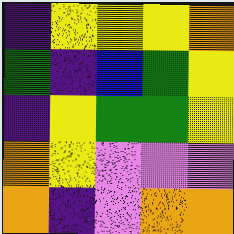[["indigo", "yellow", "yellow", "yellow", "orange"], ["green", "indigo", "blue", "green", "yellow"], ["indigo", "yellow", "green", "green", "yellow"], ["orange", "yellow", "violet", "violet", "violet"], ["orange", "indigo", "violet", "orange", "orange"]]